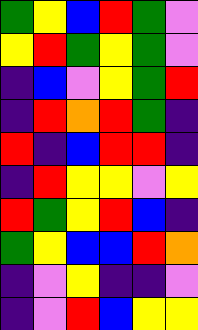[["green", "yellow", "blue", "red", "green", "violet"], ["yellow", "red", "green", "yellow", "green", "violet"], ["indigo", "blue", "violet", "yellow", "green", "red"], ["indigo", "red", "orange", "red", "green", "indigo"], ["red", "indigo", "blue", "red", "red", "indigo"], ["indigo", "red", "yellow", "yellow", "violet", "yellow"], ["red", "green", "yellow", "red", "blue", "indigo"], ["green", "yellow", "blue", "blue", "red", "orange"], ["indigo", "violet", "yellow", "indigo", "indigo", "violet"], ["indigo", "violet", "red", "blue", "yellow", "yellow"]]